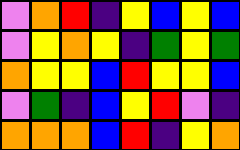[["violet", "orange", "red", "indigo", "yellow", "blue", "yellow", "blue"], ["violet", "yellow", "orange", "yellow", "indigo", "green", "yellow", "green"], ["orange", "yellow", "yellow", "blue", "red", "yellow", "yellow", "blue"], ["violet", "green", "indigo", "blue", "yellow", "red", "violet", "indigo"], ["orange", "orange", "orange", "blue", "red", "indigo", "yellow", "orange"]]